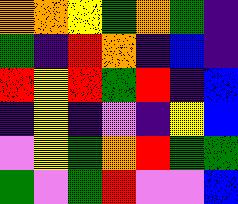[["orange", "orange", "yellow", "green", "orange", "green", "indigo"], ["green", "indigo", "red", "orange", "indigo", "blue", "indigo"], ["red", "yellow", "red", "green", "red", "indigo", "blue"], ["indigo", "yellow", "indigo", "violet", "indigo", "yellow", "blue"], ["violet", "yellow", "green", "orange", "red", "green", "green"], ["green", "violet", "green", "red", "violet", "violet", "blue"]]